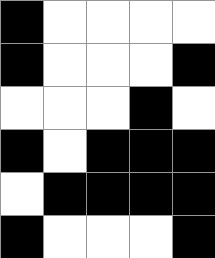[["black", "white", "white", "white", "white"], ["black", "white", "white", "white", "black"], ["white", "white", "white", "black", "white"], ["black", "white", "black", "black", "black"], ["white", "black", "black", "black", "black"], ["black", "white", "white", "white", "black"]]